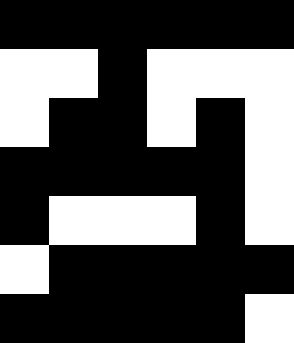[["black", "black", "black", "black", "black", "black"], ["white", "white", "black", "white", "white", "white"], ["white", "black", "black", "white", "black", "white"], ["black", "black", "black", "black", "black", "white"], ["black", "white", "white", "white", "black", "white"], ["white", "black", "black", "black", "black", "black"], ["black", "black", "black", "black", "black", "white"]]